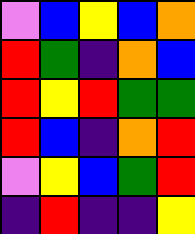[["violet", "blue", "yellow", "blue", "orange"], ["red", "green", "indigo", "orange", "blue"], ["red", "yellow", "red", "green", "green"], ["red", "blue", "indigo", "orange", "red"], ["violet", "yellow", "blue", "green", "red"], ["indigo", "red", "indigo", "indigo", "yellow"]]